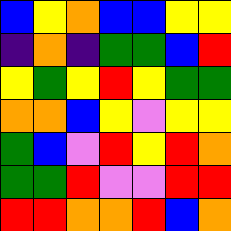[["blue", "yellow", "orange", "blue", "blue", "yellow", "yellow"], ["indigo", "orange", "indigo", "green", "green", "blue", "red"], ["yellow", "green", "yellow", "red", "yellow", "green", "green"], ["orange", "orange", "blue", "yellow", "violet", "yellow", "yellow"], ["green", "blue", "violet", "red", "yellow", "red", "orange"], ["green", "green", "red", "violet", "violet", "red", "red"], ["red", "red", "orange", "orange", "red", "blue", "orange"]]